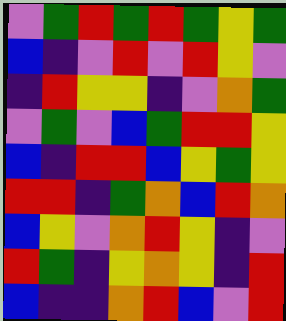[["violet", "green", "red", "green", "red", "green", "yellow", "green"], ["blue", "indigo", "violet", "red", "violet", "red", "yellow", "violet"], ["indigo", "red", "yellow", "yellow", "indigo", "violet", "orange", "green"], ["violet", "green", "violet", "blue", "green", "red", "red", "yellow"], ["blue", "indigo", "red", "red", "blue", "yellow", "green", "yellow"], ["red", "red", "indigo", "green", "orange", "blue", "red", "orange"], ["blue", "yellow", "violet", "orange", "red", "yellow", "indigo", "violet"], ["red", "green", "indigo", "yellow", "orange", "yellow", "indigo", "red"], ["blue", "indigo", "indigo", "orange", "red", "blue", "violet", "red"]]